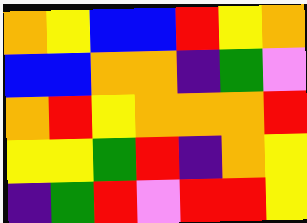[["orange", "yellow", "blue", "blue", "red", "yellow", "orange"], ["blue", "blue", "orange", "orange", "indigo", "green", "violet"], ["orange", "red", "yellow", "orange", "orange", "orange", "red"], ["yellow", "yellow", "green", "red", "indigo", "orange", "yellow"], ["indigo", "green", "red", "violet", "red", "red", "yellow"]]